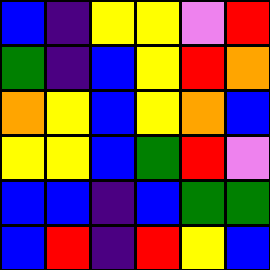[["blue", "indigo", "yellow", "yellow", "violet", "red"], ["green", "indigo", "blue", "yellow", "red", "orange"], ["orange", "yellow", "blue", "yellow", "orange", "blue"], ["yellow", "yellow", "blue", "green", "red", "violet"], ["blue", "blue", "indigo", "blue", "green", "green"], ["blue", "red", "indigo", "red", "yellow", "blue"]]